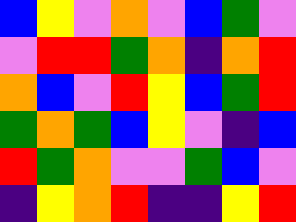[["blue", "yellow", "violet", "orange", "violet", "blue", "green", "violet"], ["violet", "red", "red", "green", "orange", "indigo", "orange", "red"], ["orange", "blue", "violet", "red", "yellow", "blue", "green", "red"], ["green", "orange", "green", "blue", "yellow", "violet", "indigo", "blue"], ["red", "green", "orange", "violet", "violet", "green", "blue", "violet"], ["indigo", "yellow", "orange", "red", "indigo", "indigo", "yellow", "red"]]